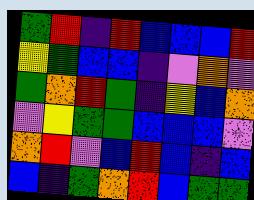[["green", "red", "indigo", "red", "blue", "blue", "blue", "red"], ["yellow", "green", "blue", "blue", "indigo", "violet", "orange", "violet"], ["green", "orange", "red", "green", "indigo", "yellow", "blue", "orange"], ["violet", "yellow", "green", "green", "blue", "blue", "blue", "violet"], ["orange", "red", "violet", "blue", "red", "blue", "indigo", "blue"], ["blue", "indigo", "green", "orange", "red", "blue", "green", "green"]]